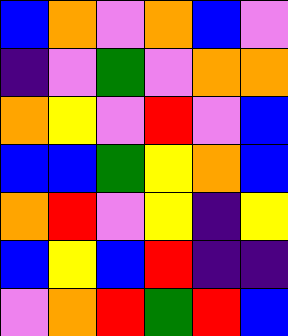[["blue", "orange", "violet", "orange", "blue", "violet"], ["indigo", "violet", "green", "violet", "orange", "orange"], ["orange", "yellow", "violet", "red", "violet", "blue"], ["blue", "blue", "green", "yellow", "orange", "blue"], ["orange", "red", "violet", "yellow", "indigo", "yellow"], ["blue", "yellow", "blue", "red", "indigo", "indigo"], ["violet", "orange", "red", "green", "red", "blue"]]